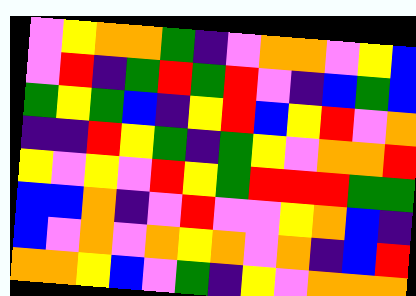[["violet", "yellow", "orange", "orange", "green", "indigo", "violet", "orange", "orange", "violet", "yellow", "blue"], ["violet", "red", "indigo", "green", "red", "green", "red", "violet", "indigo", "blue", "green", "blue"], ["green", "yellow", "green", "blue", "indigo", "yellow", "red", "blue", "yellow", "red", "violet", "orange"], ["indigo", "indigo", "red", "yellow", "green", "indigo", "green", "yellow", "violet", "orange", "orange", "red"], ["yellow", "violet", "yellow", "violet", "red", "yellow", "green", "red", "red", "red", "green", "green"], ["blue", "blue", "orange", "indigo", "violet", "red", "violet", "violet", "yellow", "orange", "blue", "indigo"], ["blue", "violet", "orange", "violet", "orange", "yellow", "orange", "violet", "orange", "indigo", "blue", "red"], ["orange", "orange", "yellow", "blue", "violet", "green", "indigo", "yellow", "violet", "orange", "orange", "orange"]]